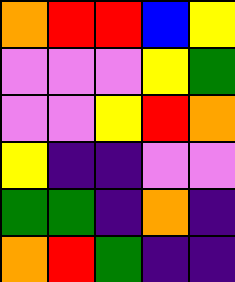[["orange", "red", "red", "blue", "yellow"], ["violet", "violet", "violet", "yellow", "green"], ["violet", "violet", "yellow", "red", "orange"], ["yellow", "indigo", "indigo", "violet", "violet"], ["green", "green", "indigo", "orange", "indigo"], ["orange", "red", "green", "indigo", "indigo"]]